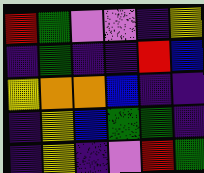[["red", "green", "violet", "violet", "indigo", "yellow"], ["indigo", "green", "indigo", "indigo", "red", "blue"], ["yellow", "orange", "orange", "blue", "indigo", "indigo"], ["indigo", "yellow", "blue", "green", "green", "indigo"], ["indigo", "yellow", "indigo", "violet", "red", "green"]]